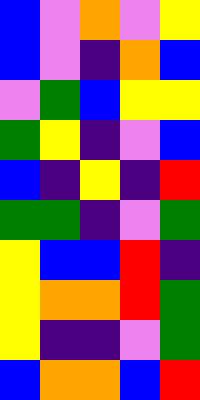[["blue", "violet", "orange", "violet", "yellow"], ["blue", "violet", "indigo", "orange", "blue"], ["violet", "green", "blue", "yellow", "yellow"], ["green", "yellow", "indigo", "violet", "blue"], ["blue", "indigo", "yellow", "indigo", "red"], ["green", "green", "indigo", "violet", "green"], ["yellow", "blue", "blue", "red", "indigo"], ["yellow", "orange", "orange", "red", "green"], ["yellow", "indigo", "indigo", "violet", "green"], ["blue", "orange", "orange", "blue", "red"]]